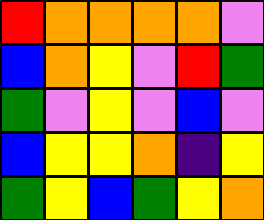[["red", "orange", "orange", "orange", "orange", "violet"], ["blue", "orange", "yellow", "violet", "red", "green"], ["green", "violet", "yellow", "violet", "blue", "violet"], ["blue", "yellow", "yellow", "orange", "indigo", "yellow"], ["green", "yellow", "blue", "green", "yellow", "orange"]]